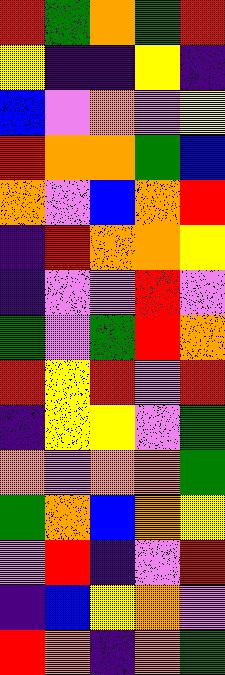[["red", "green", "orange", "green", "red"], ["yellow", "indigo", "indigo", "yellow", "indigo"], ["blue", "violet", "orange", "violet", "yellow"], ["red", "orange", "orange", "green", "blue"], ["orange", "violet", "blue", "orange", "red"], ["indigo", "red", "orange", "orange", "yellow"], ["indigo", "violet", "violet", "red", "violet"], ["green", "violet", "green", "red", "orange"], ["red", "yellow", "red", "violet", "red"], ["indigo", "yellow", "yellow", "violet", "green"], ["orange", "violet", "orange", "orange", "green"], ["green", "orange", "blue", "orange", "yellow"], ["violet", "red", "indigo", "violet", "red"], ["indigo", "blue", "yellow", "orange", "violet"], ["red", "orange", "indigo", "orange", "green"]]